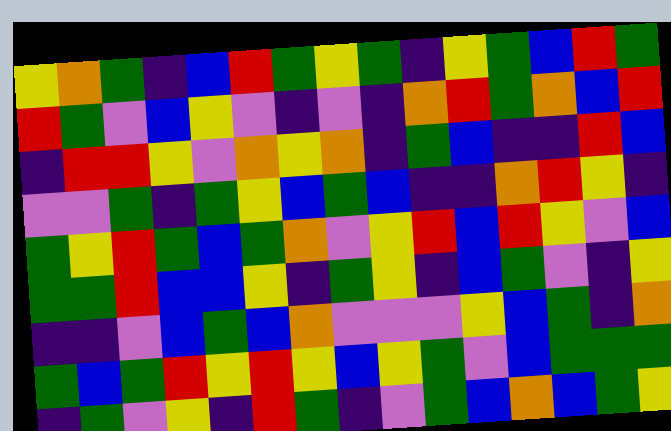[["yellow", "orange", "green", "indigo", "blue", "red", "green", "yellow", "green", "indigo", "yellow", "green", "blue", "red", "green"], ["red", "green", "violet", "blue", "yellow", "violet", "indigo", "violet", "indigo", "orange", "red", "green", "orange", "blue", "red"], ["indigo", "red", "red", "yellow", "violet", "orange", "yellow", "orange", "indigo", "green", "blue", "indigo", "indigo", "red", "blue"], ["violet", "violet", "green", "indigo", "green", "yellow", "blue", "green", "blue", "indigo", "indigo", "orange", "red", "yellow", "indigo"], ["green", "yellow", "red", "green", "blue", "green", "orange", "violet", "yellow", "red", "blue", "red", "yellow", "violet", "blue"], ["green", "green", "red", "blue", "blue", "yellow", "indigo", "green", "yellow", "indigo", "blue", "green", "violet", "indigo", "yellow"], ["indigo", "indigo", "violet", "blue", "green", "blue", "orange", "violet", "violet", "violet", "yellow", "blue", "green", "indigo", "orange"], ["green", "blue", "green", "red", "yellow", "red", "yellow", "blue", "yellow", "green", "violet", "blue", "green", "green", "green"], ["indigo", "green", "violet", "yellow", "indigo", "red", "green", "indigo", "violet", "green", "blue", "orange", "blue", "green", "yellow"]]